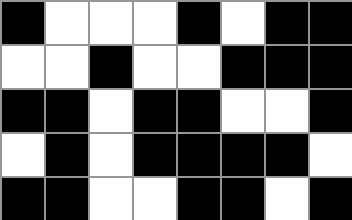[["black", "white", "white", "white", "black", "white", "black", "black"], ["white", "white", "black", "white", "white", "black", "black", "black"], ["black", "black", "white", "black", "black", "white", "white", "black"], ["white", "black", "white", "black", "black", "black", "black", "white"], ["black", "black", "white", "white", "black", "black", "white", "black"]]